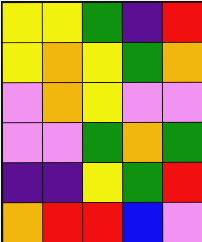[["yellow", "yellow", "green", "indigo", "red"], ["yellow", "orange", "yellow", "green", "orange"], ["violet", "orange", "yellow", "violet", "violet"], ["violet", "violet", "green", "orange", "green"], ["indigo", "indigo", "yellow", "green", "red"], ["orange", "red", "red", "blue", "violet"]]